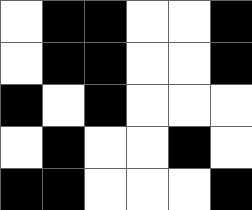[["white", "black", "black", "white", "white", "black"], ["white", "black", "black", "white", "white", "black"], ["black", "white", "black", "white", "white", "white"], ["white", "black", "white", "white", "black", "white"], ["black", "black", "white", "white", "white", "black"]]